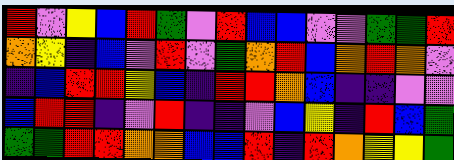[["red", "violet", "yellow", "blue", "red", "green", "violet", "red", "blue", "blue", "violet", "violet", "green", "green", "red"], ["orange", "yellow", "indigo", "blue", "violet", "red", "violet", "green", "orange", "red", "blue", "orange", "red", "orange", "violet"], ["indigo", "blue", "red", "red", "yellow", "blue", "indigo", "red", "red", "orange", "blue", "indigo", "indigo", "violet", "violet"], ["blue", "red", "red", "indigo", "violet", "red", "indigo", "indigo", "violet", "blue", "yellow", "indigo", "red", "blue", "green"], ["green", "green", "red", "red", "orange", "orange", "blue", "blue", "red", "indigo", "red", "orange", "yellow", "yellow", "green"]]